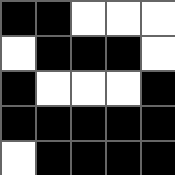[["black", "black", "white", "white", "white"], ["white", "black", "black", "black", "white"], ["black", "white", "white", "white", "black"], ["black", "black", "black", "black", "black"], ["white", "black", "black", "black", "black"]]